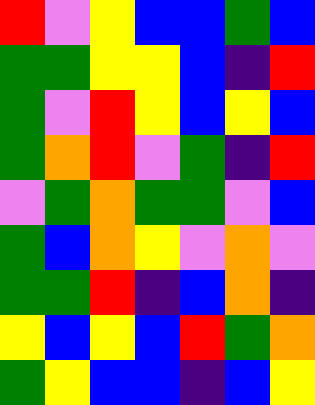[["red", "violet", "yellow", "blue", "blue", "green", "blue"], ["green", "green", "yellow", "yellow", "blue", "indigo", "red"], ["green", "violet", "red", "yellow", "blue", "yellow", "blue"], ["green", "orange", "red", "violet", "green", "indigo", "red"], ["violet", "green", "orange", "green", "green", "violet", "blue"], ["green", "blue", "orange", "yellow", "violet", "orange", "violet"], ["green", "green", "red", "indigo", "blue", "orange", "indigo"], ["yellow", "blue", "yellow", "blue", "red", "green", "orange"], ["green", "yellow", "blue", "blue", "indigo", "blue", "yellow"]]